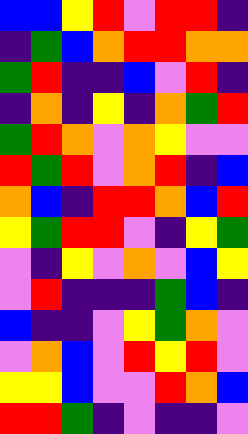[["blue", "blue", "yellow", "red", "violet", "red", "red", "indigo"], ["indigo", "green", "blue", "orange", "red", "red", "orange", "orange"], ["green", "red", "indigo", "indigo", "blue", "violet", "red", "indigo"], ["indigo", "orange", "indigo", "yellow", "indigo", "orange", "green", "red"], ["green", "red", "orange", "violet", "orange", "yellow", "violet", "violet"], ["red", "green", "red", "violet", "orange", "red", "indigo", "blue"], ["orange", "blue", "indigo", "red", "red", "orange", "blue", "red"], ["yellow", "green", "red", "red", "violet", "indigo", "yellow", "green"], ["violet", "indigo", "yellow", "violet", "orange", "violet", "blue", "yellow"], ["violet", "red", "indigo", "indigo", "indigo", "green", "blue", "indigo"], ["blue", "indigo", "indigo", "violet", "yellow", "green", "orange", "violet"], ["violet", "orange", "blue", "violet", "red", "yellow", "red", "violet"], ["yellow", "yellow", "blue", "violet", "violet", "red", "orange", "blue"], ["red", "red", "green", "indigo", "violet", "indigo", "indigo", "violet"]]